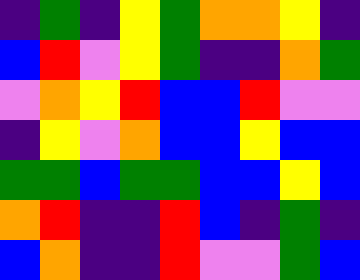[["indigo", "green", "indigo", "yellow", "green", "orange", "orange", "yellow", "indigo"], ["blue", "red", "violet", "yellow", "green", "indigo", "indigo", "orange", "green"], ["violet", "orange", "yellow", "red", "blue", "blue", "red", "violet", "violet"], ["indigo", "yellow", "violet", "orange", "blue", "blue", "yellow", "blue", "blue"], ["green", "green", "blue", "green", "green", "blue", "blue", "yellow", "blue"], ["orange", "red", "indigo", "indigo", "red", "blue", "indigo", "green", "indigo"], ["blue", "orange", "indigo", "indigo", "red", "violet", "violet", "green", "blue"]]